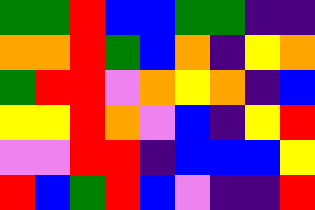[["green", "green", "red", "blue", "blue", "green", "green", "indigo", "indigo"], ["orange", "orange", "red", "green", "blue", "orange", "indigo", "yellow", "orange"], ["green", "red", "red", "violet", "orange", "yellow", "orange", "indigo", "blue"], ["yellow", "yellow", "red", "orange", "violet", "blue", "indigo", "yellow", "red"], ["violet", "violet", "red", "red", "indigo", "blue", "blue", "blue", "yellow"], ["red", "blue", "green", "red", "blue", "violet", "indigo", "indigo", "red"]]